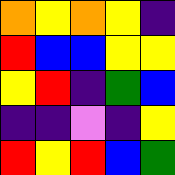[["orange", "yellow", "orange", "yellow", "indigo"], ["red", "blue", "blue", "yellow", "yellow"], ["yellow", "red", "indigo", "green", "blue"], ["indigo", "indigo", "violet", "indigo", "yellow"], ["red", "yellow", "red", "blue", "green"]]